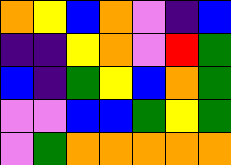[["orange", "yellow", "blue", "orange", "violet", "indigo", "blue"], ["indigo", "indigo", "yellow", "orange", "violet", "red", "green"], ["blue", "indigo", "green", "yellow", "blue", "orange", "green"], ["violet", "violet", "blue", "blue", "green", "yellow", "green"], ["violet", "green", "orange", "orange", "orange", "orange", "orange"]]